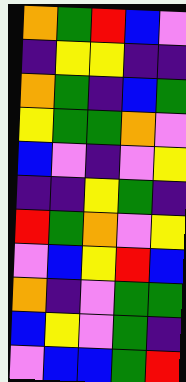[["orange", "green", "red", "blue", "violet"], ["indigo", "yellow", "yellow", "indigo", "indigo"], ["orange", "green", "indigo", "blue", "green"], ["yellow", "green", "green", "orange", "violet"], ["blue", "violet", "indigo", "violet", "yellow"], ["indigo", "indigo", "yellow", "green", "indigo"], ["red", "green", "orange", "violet", "yellow"], ["violet", "blue", "yellow", "red", "blue"], ["orange", "indigo", "violet", "green", "green"], ["blue", "yellow", "violet", "green", "indigo"], ["violet", "blue", "blue", "green", "red"]]